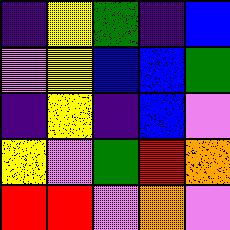[["indigo", "yellow", "green", "indigo", "blue"], ["violet", "yellow", "blue", "blue", "green"], ["indigo", "yellow", "indigo", "blue", "violet"], ["yellow", "violet", "green", "red", "orange"], ["red", "red", "violet", "orange", "violet"]]